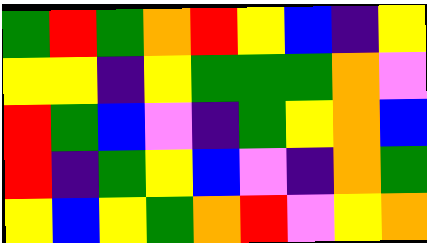[["green", "red", "green", "orange", "red", "yellow", "blue", "indigo", "yellow"], ["yellow", "yellow", "indigo", "yellow", "green", "green", "green", "orange", "violet"], ["red", "green", "blue", "violet", "indigo", "green", "yellow", "orange", "blue"], ["red", "indigo", "green", "yellow", "blue", "violet", "indigo", "orange", "green"], ["yellow", "blue", "yellow", "green", "orange", "red", "violet", "yellow", "orange"]]